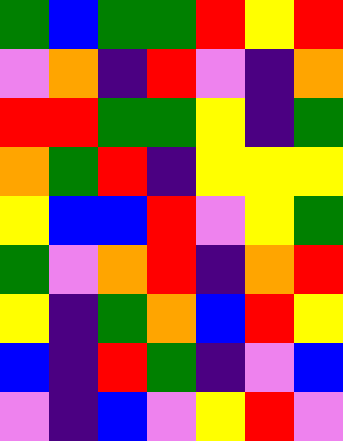[["green", "blue", "green", "green", "red", "yellow", "red"], ["violet", "orange", "indigo", "red", "violet", "indigo", "orange"], ["red", "red", "green", "green", "yellow", "indigo", "green"], ["orange", "green", "red", "indigo", "yellow", "yellow", "yellow"], ["yellow", "blue", "blue", "red", "violet", "yellow", "green"], ["green", "violet", "orange", "red", "indigo", "orange", "red"], ["yellow", "indigo", "green", "orange", "blue", "red", "yellow"], ["blue", "indigo", "red", "green", "indigo", "violet", "blue"], ["violet", "indigo", "blue", "violet", "yellow", "red", "violet"]]